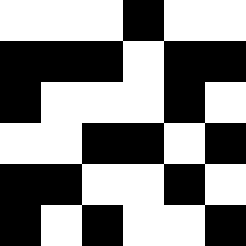[["white", "white", "white", "black", "white", "white"], ["black", "black", "black", "white", "black", "black"], ["black", "white", "white", "white", "black", "white"], ["white", "white", "black", "black", "white", "black"], ["black", "black", "white", "white", "black", "white"], ["black", "white", "black", "white", "white", "black"]]